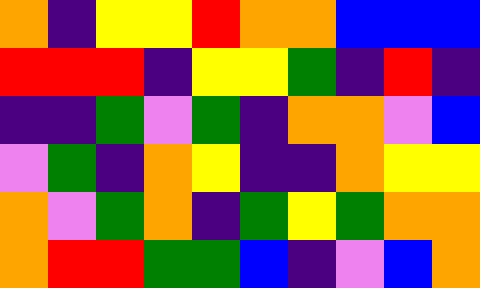[["orange", "indigo", "yellow", "yellow", "red", "orange", "orange", "blue", "blue", "blue"], ["red", "red", "red", "indigo", "yellow", "yellow", "green", "indigo", "red", "indigo"], ["indigo", "indigo", "green", "violet", "green", "indigo", "orange", "orange", "violet", "blue"], ["violet", "green", "indigo", "orange", "yellow", "indigo", "indigo", "orange", "yellow", "yellow"], ["orange", "violet", "green", "orange", "indigo", "green", "yellow", "green", "orange", "orange"], ["orange", "red", "red", "green", "green", "blue", "indigo", "violet", "blue", "orange"]]